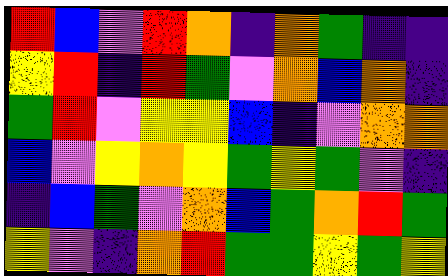[["red", "blue", "violet", "red", "orange", "indigo", "orange", "green", "indigo", "indigo"], ["yellow", "red", "indigo", "red", "green", "violet", "orange", "blue", "orange", "indigo"], ["green", "red", "violet", "yellow", "yellow", "blue", "indigo", "violet", "orange", "orange"], ["blue", "violet", "yellow", "orange", "yellow", "green", "yellow", "green", "violet", "indigo"], ["indigo", "blue", "green", "violet", "orange", "blue", "green", "orange", "red", "green"], ["yellow", "violet", "indigo", "orange", "red", "green", "green", "yellow", "green", "yellow"]]